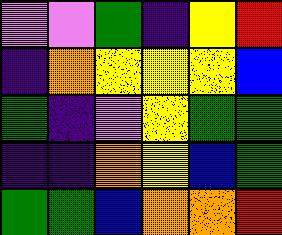[["violet", "violet", "green", "indigo", "yellow", "red"], ["indigo", "orange", "yellow", "yellow", "yellow", "blue"], ["green", "indigo", "violet", "yellow", "green", "green"], ["indigo", "indigo", "orange", "yellow", "blue", "green"], ["green", "green", "blue", "orange", "orange", "red"]]